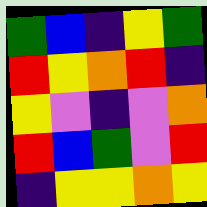[["green", "blue", "indigo", "yellow", "green"], ["red", "yellow", "orange", "red", "indigo"], ["yellow", "violet", "indigo", "violet", "orange"], ["red", "blue", "green", "violet", "red"], ["indigo", "yellow", "yellow", "orange", "yellow"]]